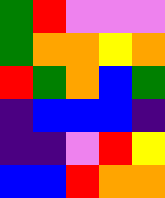[["green", "red", "violet", "violet", "violet"], ["green", "orange", "orange", "yellow", "orange"], ["red", "green", "orange", "blue", "green"], ["indigo", "blue", "blue", "blue", "indigo"], ["indigo", "indigo", "violet", "red", "yellow"], ["blue", "blue", "red", "orange", "orange"]]